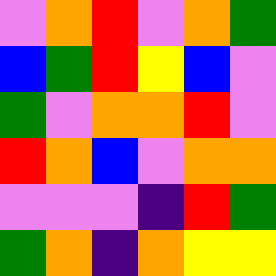[["violet", "orange", "red", "violet", "orange", "green"], ["blue", "green", "red", "yellow", "blue", "violet"], ["green", "violet", "orange", "orange", "red", "violet"], ["red", "orange", "blue", "violet", "orange", "orange"], ["violet", "violet", "violet", "indigo", "red", "green"], ["green", "orange", "indigo", "orange", "yellow", "yellow"]]